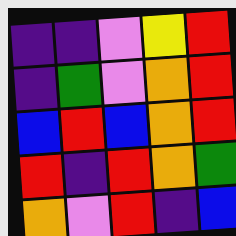[["indigo", "indigo", "violet", "yellow", "red"], ["indigo", "green", "violet", "orange", "red"], ["blue", "red", "blue", "orange", "red"], ["red", "indigo", "red", "orange", "green"], ["orange", "violet", "red", "indigo", "blue"]]